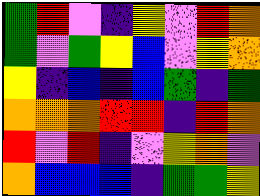[["green", "red", "violet", "indigo", "yellow", "violet", "red", "orange"], ["green", "violet", "green", "yellow", "blue", "violet", "yellow", "orange"], ["yellow", "indigo", "blue", "indigo", "blue", "green", "indigo", "green"], ["orange", "orange", "orange", "red", "red", "indigo", "red", "orange"], ["red", "violet", "red", "indigo", "violet", "yellow", "orange", "violet"], ["orange", "blue", "blue", "blue", "indigo", "green", "green", "yellow"]]